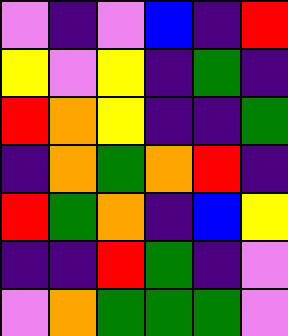[["violet", "indigo", "violet", "blue", "indigo", "red"], ["yellow", "violet", "yellow", "indigo", "green", "indigo"], ["red", "orange", "yellow", "indigo", "indigo", "green"], ["indigo", "orange", "green", "orange", "red", "indigo"], ["red", "green", "orange", "indigo", "blue", "yellow"], ["indigo", "indigo", "red", "green", "indigo", "violet"], ["violet", "orange", "green", "green", "green", "violet"]]